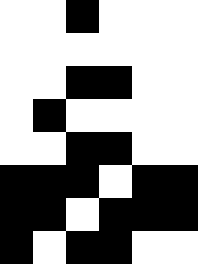[["white", "white", "black", "white", "white", "white"], ["white", "white", "white", "white", "white", "white"], ["white", "white", "black", "black", "white", "white"], ["white", "black", "white", "white", "white", "white"], ["white", "white", "black", "black", "white", "white"], ["black", "black", "black", "white", "black", "black"], ["black", "black", "white", "black", "black", "black"], ["black", "white", "black", "black", "white", "white"]]